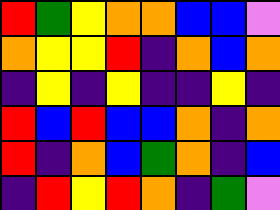[["red", "green", "yellow", "orange", "orange", "blue", "blue", "violet"], ["orange", "yellow", "yellow", "red", "indigo", "orange", "blue", "orange"], ["indigo", "yellow", "indigo", "yellow", "indigo", "indigo", "yellow", "indigo"], ["red", "blue", "red", "blue", "blue", "orange", "indigo", "orange"], ["red", "indigo", "orange", "blue", "green", "orange", "indigo", "blue"], ["indigo", "red", "yellow", "red", "orange", "indigo", "green", "violet"]]